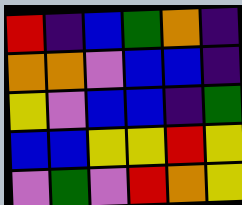[["red", "indigo", "blue", "green", "orange", "indigo"], ["orange", "orange", "violet", "blue", "blue", "indigo"], ["yellow", "violet", "blue", "blue", "indigo", "green"], ["blue", "blue", "yellow", "yellow", "red", "yellow"], ["violet", "green", "violet", "red", "orange", "yellow"]]